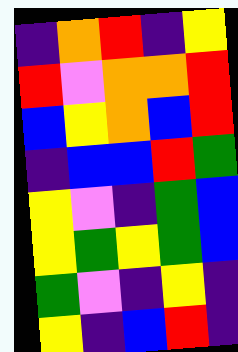[["indigo", "orange", "red", "indigo", "yellow"], ["red", "violet", "orange", "orange", "red"], ["blue", "yellow", "orange", "blue", "red"], ["indigo", "blue", "blue", "red", "green"], ["yellow", "violet", "indigo", "green", "blue"], ["yellow", "green", "yellow", "green", "blue"], ["green", "violet", "indigo", "yellow", "indigo"], ["yellow", "indigo", "blue", "red", "indigo"]]